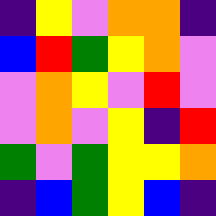[["indigo", "yellow", "violet", "orange", "orange", "indigo"], ["blue", "red", "green", "yellow", "orange", "violet"], ["violet", "orange", "yellow", "violet", "red", "violet"], ["violet", "orange", "violet", "yellow", "indigo", "red"], ["green", "violet", "green", "yellow", "yellow", "orange"], ["indigo", "blue", "green", "yellow", "blue", "indigo"]]